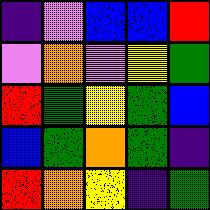[["indigo", "violet", "blue", "blue", "red"], ["violet", "orange", "violet", "yellow", "green"], ["red", "green", "yellow", "green", "blue"], ["blue", "green", "orange", "green", "indigo"], ["red", "orange", "yellow", "indigo", "green"]]